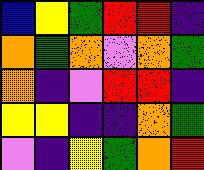[["blue", "yellow", "green", "red", "red", "indigo"], ["orange", "green", "orange", "violet", "orange", "green"], ["orange", "indigo", "violet", "red", "red", "indigo"], ["yellow", "yellow", "indigo", "indigo", "orange", "green"], ["violet", "indigo", "yellow", "green", "orange", "red"]]